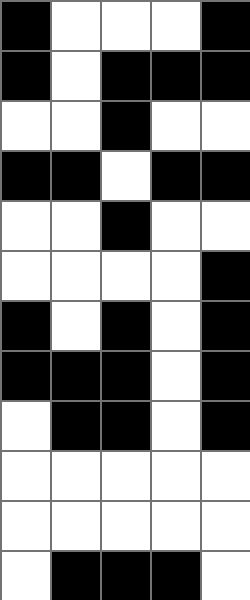[["black", "white", "white", "white", "black"], ["black", "white", "black", "black", "black"], ["white", "white", "black", "white", "white"], ["black", "black", "white", "black", "black"], ["white", "white", "black", "white", "white"], ["white", "white", "white", "white", "black"], ["black", "white", "black", "white", "black"], ["black", "black", "black", "white", "black"], ["white", "black", "black", "white", "black"], ["white", "white", "white", "white", "white"], ["white", "white", "white", "white", "white"], ["white", "black", "black", "black", "white"]]